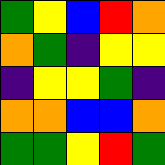[["green", "yellow", "blue", "red", "orange"], ["orange", "green", "indigo", "yellow", "yellow"], ["indigo", "yellow", "yellow", "green", "indigo"], ["orange", "orange", "blue", "blue", "orange"], ["green", "green", "yellow", "red", "green"]]